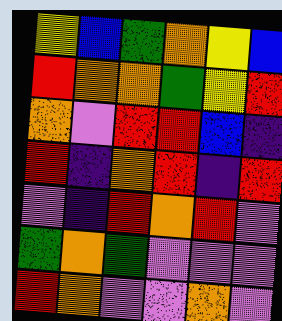[["yellow", "blue", "green", "orange", "yellow", "blue"], ["red", "orange", "orange", "green", "yellow", "red"], ["orange", "violet", "red", "red", "blue", "indigo"], ["red", "indigo", "orange", "red", "indigo", "red"], ["violet", "indigo", "red", "orange", "red", "violet"], ["green", "orange", "green", "violet", "violet", "violet"], ["red", "orange", "violet", "violet", "orange", "violet"]]